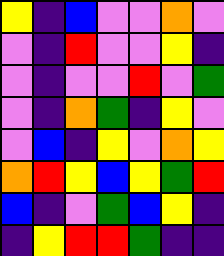[["yellow", "indigo", "blue", "violet", "violet", "orange", "violet"], ["violet", "indigo", "red", "violet", "violet", "yellow", "indigo"], ["violet", "indigo", "violet", "violet", "red", "violet", "green"], ["violet", "indigo", "orange", "green", "indigo", "yellow", "violet"], ["violet", "blue", "indigo", "yellow", "violet", "orange", "yellow"], ["orange", "red", "yellow", "blue", "yellow", "green", "red"], ["blue", "indigo", "violet", "green", "blue", "yellow", "indigo"], ["indigo", "yellow", "red", "red", "green", "indigo", "indigo"]]